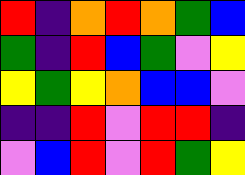[["red", "indigo", "orange", "red", "orange", "green", "blue"], ["green", "indigo", "red", "blue", "green", "violet", "yellow"], ["yellow", "green", "yellow", "orange", "blue", "blue", "violet"], ["indigo", "indigo", "red", "violet", "red", "red", "indigo"], ["violet", "blue", "red", "violet", "red", "green", "yellow"]]